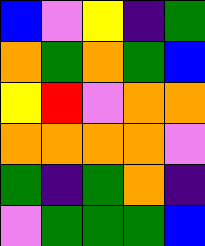[["blue", "violet", "yellow", "indigo", "green"], ["orange", "green", "orange", "green", "blue"], ["yellow", "red", "violet", "orange", "orange"], ["orange", "orange", "orange", "orange", "violet"], ["green", "indigo", "green", "orange", "indigo"], ["violet", "green", "green", "green", "blue"]]